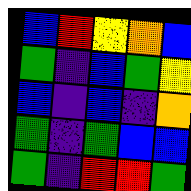[["blue", "red", "yellow", "orange", "blue"], ["green", "indigo", "blue", "green", "yellow"], ["blue", "indigo", "blue", "indigo", "orange"], ["green", "indigo", "green", "blue", "blue"], ["green", "indigo", "red", "red", "green"]]